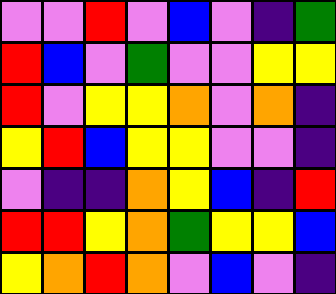[["violet", "violet", "red", "violet", "blue", "violet", "indigo", "green"], ["red", "blue", "violet", "green", "violet", "violet", "yellow", "yellow"], ["red", "violet", "yellow", "yellow", "orange", "violet", "orange", "indigo"], ["yellow", "red", "blue", "yellow", "yellow", "violet", "violet", "indigo"], ["violet", "indigo", "indigo", "orange", "yellow", "blue", "indigo", "red"], ["red", "red", "yellow", "orange", "green", "yellow", "yellow", "blue"], ["yellow", "orange", "red", "orange", "violet", "blue", "violet", "indigo"]]